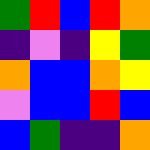[["green", "red", "blue", "red", "orange"], ["indigo", "violet", "indigo", "yellow", "green"], ["orange", "blue", "blue", "orange", "yellow"], ["violet", "blue", "blue", "red", "blue"], ["blue", "green", "indigo", "indigo", "orange"]]